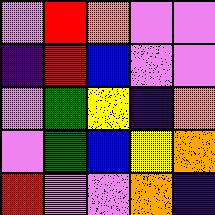[["violet", "red", "orange", "violet", "violet"], ["indigo", "red", "blue", "violet", "violet"], ["violet", "green", "yellow", "indigo", "orange"], ["violet", "green", "blue", "yellow", "orange"], ["red", "violet", "violet", "orange", "indigo"]]